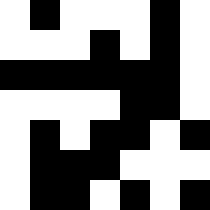[["white", "black", "white", "white", "white", "black", "white"], ["white", "white", "white", "black", "white", "black", "white"], ["black", "black", "black", "black", "black", "black", "white"], ["white", "white", "white", "white", "black", "black", "white"], ["white", "black", "white", "black", "black", "white", "black"], ["white", "black", "black", "black", "white", "white", "white"], ["white", "black", "black", "white", "black", "white", "black"]]